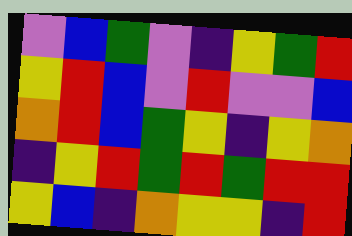[["violet", "blue", "green", "violet", "indigo", "yellow", "green", "red"], ["yellow", "red", "blue", "violet", "red", "violet", "violet", "blue"], ["orange", "red", "blue", "green", "yellow", "indigo", "yellow", "orange"], ["indigo", "yellow", "red", "green", "red", "green", "red", "red"], ["yellow", "blue", "indigo", "orange", "yellow", "yellow", "indigo", "red"]]